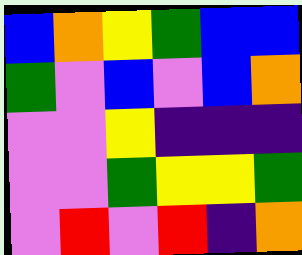[["blue", "orange", "yellow", "green", "blue", "blue"], ["green", "violet", "blue", "violet", "blue", "orange"], ["violet", "violet", "yellow", "indigo", "indigo", "indigo"], ["violet", "violet", "green", "yellow", "yellow", "green"], ["violet", "red", "violet", "red", "indigo", "orange"]]